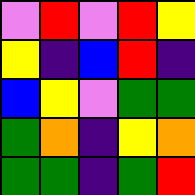[["violet", "red", "violet", "red", "yellow"], ["yellow", "indigo", "blue", "red", "indigo"], ["blue", "yellow", "violet", "green", "green"], ["green", "orange", "indigo", "yellow", "orange"], ["green", "green", "indigo", "green", "red"]]